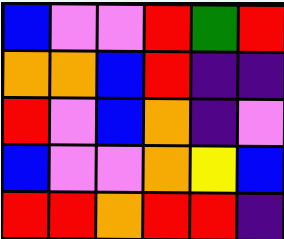[["blue", "violet", "violet", "red", "green", "red"], ["orange", "orange", "blue", "red", "indigo", "indigo"], ["red", "violet", "blue", "orange", "indigo", "violet"], ["blue", "violet", "violet", "orange", "yellow", "blue"], ["red", "red", "orange", "red", "red", "indigo"]]